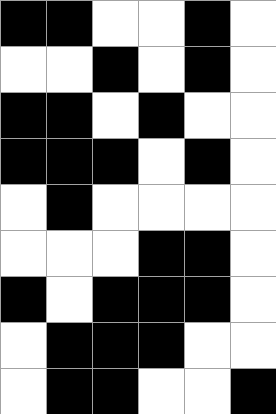[["black", "black", "white", "white", "black", "white"], ["white", "white", "black", "white", "black", "white"], ["black", "black", "white", "black", "white", "white"], ["black", "black", "black", "white", "black", "white"], ["white", "black", "white", "white", "white", "white"], ["white", "white", "white", "black", "black", "white"], ["black", "white", "black", "black", "black", "white"], ["white", "black", "black", "black", "white", "white"], ["white", "black", "black", "white", "white", "black"]]